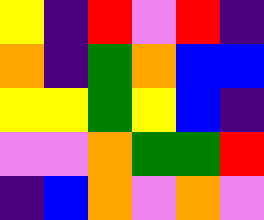[["yellow", "indigo", "red", "violet", "red", "indigo"], ["orange", "indigo", "green", "orange", "blue", "blue"], ["yellow", "yellow", "green", "yellow", "blue", "indigo"], ["violet", "violet", "orange", "green", "green", "red"], ["indigo", "blue", "orange", "violet", "orange", "violet"]]